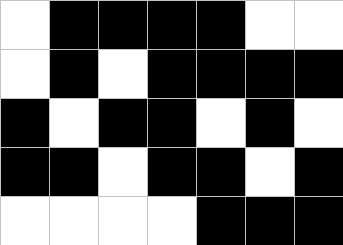[["white", "black", "black", "black", "black", "white", "white"], ["white", "black", "white", "black", "black", "black", "black"], ["black", "white", "black", "black", "white", "black", "white"], ["black", "black", "white", "black", "black", "white", "black"], ["white", "white", "white", "white", "black", "black", "black"]]